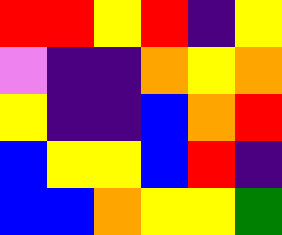[["red", "red", "yellow", "red", "indigo", "yellow"], ["violet", "indigo", "indigo", "orange", "yellow", "orange"], ["yellow", "indigo", "indigo", "blue", "orange", "red"], ["blue", "yellow", "yellow", "blue", "red", "indigo"], ["blue", "blue", "orange", "yellow", "yellow", "green"]]